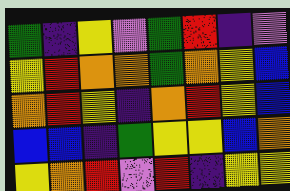[["green", "indigo", "yellow", "violet", "green", "red", "indigo", "violet"], ["yellow", "red", "orange", "orange", "green", "orange", "yellow", "blue"], ["orange", "red", "yellow", "indigo", "orange", "red", "yellow", "blue"], ["blue", "blue", "indigo", "green", "yellow", "yellow", "blue", "orange"], ["yellow", "orange", "red", "violet", "red", "indigo", "yellow", "yellow"]]